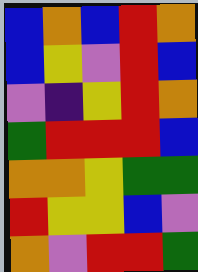[["blue", "orange", "blue", "red", "orange"], ["blue", "yellow", "violet", "red", "blue"], ["violet", "indigo", "yellow", "red", "orange"], ["green", "red", "red", "red", "blue"], ["orange", "orange", "yellow", "green", "green"], ["red", "yellow", "yellow", "blue", "violet"], ["orange", "violet", "red", "red", "green"]]